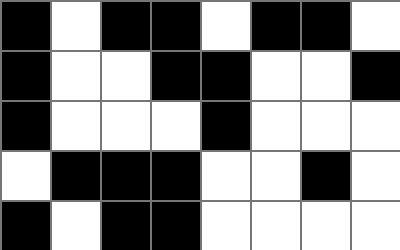[["black", "white", "black", "black", "white", "black", "black", "white"], ["black", "white", "white", "black", "black", "white", "white", "black"], ["black", "white", "white", "white", "black", "white", "white", "white"], ["white", "black", "black", "black", "white", "white", "black", "white"], ["black", "white", "black", "black", "white", "white", "white", "white"]]